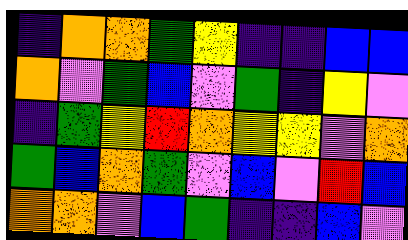[["indigo", "orange", "orange", "green", "yellow", "indigo", "indigo", "blue", "blue"], ["orange", "violet", "green", "blue", "violet", "green", "indigo", "yellow", "violet"], ["indigo", "green", "yellow", "red", "orange", "yellow", "yellow", "violet", "orange"], ["green", "blue", "orange", "green", "violet", "blue", "violet", "red", "blue"], ["orange", "orange", "violet", "blue", "green", "indigo", "indigo", "blue", "violet"]]